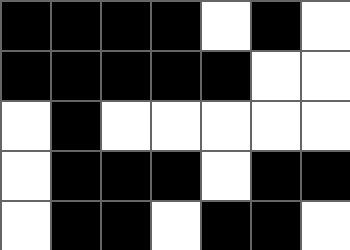[["black", "black", "black", "black", "white", "black", "white"], ["black", "black", "black", "black", "black", "white", "white"], ["white", "black", "white", "white", "white", "white", "white"], ["white", "black", "black", "black", "white", "black", "black"], ["white", "black", "black", "white", "black", "black", "white"]]